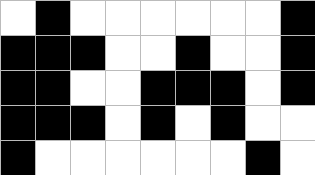[["white", "black", "white", "white", "white", "white", "white", "white", "black"], ["black", "black", "black", "white", "white", "black", "white", "white", "black"], ["black", "black", "white", "white", "black", "black", "black", "white", "black"], ["black", "black", "black", "white", "black", "white", "black", "white", "white"], ["black", "white", "white", "white", "white", "white", "white", "black", "white"]]